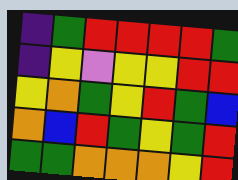[["indigo", "green", "red", "red", "red", "red", "green"], ["indigo", "yellow", "violet", "yellow", "yellow", "red", "red"], ["yellow", "orange", "green", "yellow", "red", "green", "blue"], ["orange", "blue", "red", "green", "yellow", "green", "red"], ["green", "green", "orange", "orange", "orange", "yellow", "red"]]